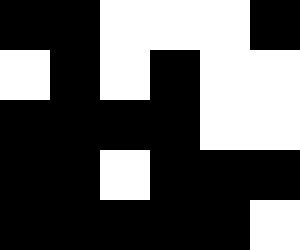[["black", "black", "white", "white", "white", "black"], ["white", "black", "white", "black", "white", "white"], ["black", "black", "black", "black", "white", "white"], ["black", "black", "white", "black", "black", "black"], ["black", "black", "black", "black", "black", "white"]]